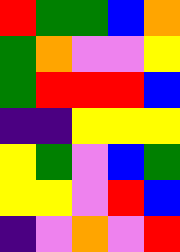[["red", "green", "green", "blue", "orange"], ["green", "orange", "violet", "violet", "yellow"], ["green", "red", "red", "red", "blue"], ["indigo", "indigo", "yellow", "yellow", "yellow"], ["yellow", "green", "violet", "blue", "green"], ["yellow", "yellow", "violet", "red", "blue"], ["indigo", "violet", "orange", "violet", "red"]]